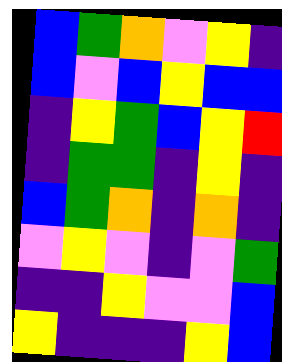[["blue", "green", "orange", "violet", "yellow", "indigo"], ["blue", "violet", "blue", "yellow", "blue", "blue"], ["indigo", "yellow", "green", "blue", "yellow", "red"], ["indigo", "green", "green", "indigo", "yellow", "indigo"], ["blue", "green", "orange", "indigo", "orange", "indigo"], ["violet", "yellow", "violet", "indigo", "violet", "green"], ["indigo", "indigo", "yellow", "violet", "violet", "blue"], ["yellow", "indigo", "indigo", "indigo", "yellow", "blue"]]